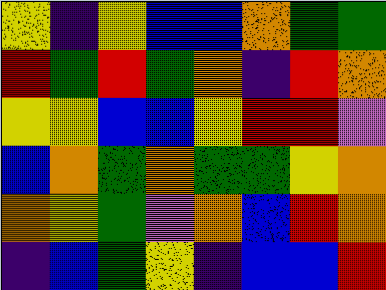[["yellow", "indigo", "yellow", "blue", "blue", "orange", "green", "green"], ["red", "green", "red", "green", "orange", "indigo", "red", "orange"], ["yellow", "yellow", "blue", "blue", "yellow", "red", "red", "violet"], ["blue", "orange", "green", "orange", "green", "green", "yellow", "orange"], ["orange", "yellow", "green", "violet", "orange", "blue", "red", "orange"], ["indigo", "blue", "green", "yellow", "indigo", "blue", "blue", "red"]]